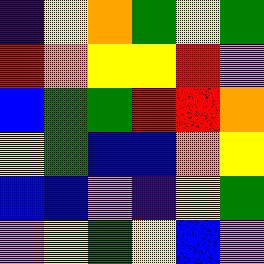[["indigo", "yellow", "orange", "green", "yellow", "green"], ["red", "orange", "yellow", "yellow", "red", "violet"], ["blue", "green", "green", "red", "red", "orange"], ["yellow", "green", "blue", "blue", "orange", "yellow"], ["blue", "blue", "violet", "indigo", "yellow", "green"], ["violet", "yellow", "green", "yellow", "blue", "violet"]]